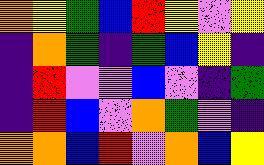[["orange", "yellow", "green", "blue", "red", "yellow", "violet", "yellow"], ["indigo", "orange", "green", "indigo", "green", "blue", "yellow", "indigo"], ["indigo", "red", "violet", "violet", "blue", "violet", "indigo", "green"], ["indigo", "red", "blue", "violet", "orange", "green", "violet", "indigo"], ["orange", "orange", "blue", "red", "violet", "orange", "blue", "yellow"]]